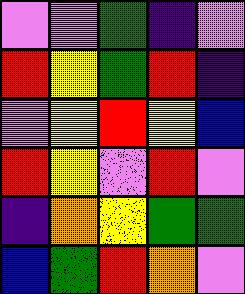[["violet", "violet", "green", "indigo", "violet"], ["red", "yellow", "green", "red", "indigo"], ["violet", "yellow", "red", "yellow", "blue"], ["red", "yellow", "violet", "red", "violet"], ["indigo", "orange", "yellow", "green", "green"], ["blue", "green", "red", "orange", "violet"]]